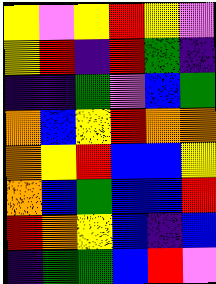[["yellow", "violet", "yellow", "red", "yellow", "violet"], ["yellow", "red", "indigo", "red", "green", "indigo"], ["indigo", "indigo", "green", "violet", "blue", "green"], ["orange", "blue", "yellow", "red", "orange", "orange"], ["orange", "yellow", "red", "blue", "blue", "yellow"], ["orange", "blue", "green", "blue", "blue", "red"], ["red", "orange", "yellow", "blue", "indigo", "blue"], ["indigo", "green", "green", "blue", "red", "violet"]]